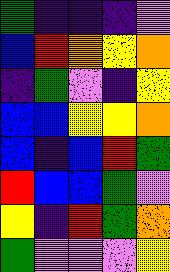[["green", "indigo", "indigo", "indigo", "violet"], ["blue", "red", "orange", "yellow", "orange"], ["indigo", "green", "violet", "indigo", "yellow"], ["blue", "blue", "yellow", "yellow", "orange"], ["blue", "indigo", "blue", "red", "green"], ["red", "blue", "blue", "green", "violet"], ["yellow", "indigo", "red", "green", "orange"], ["green", "violet", "violet", "violet", "yellow"]]